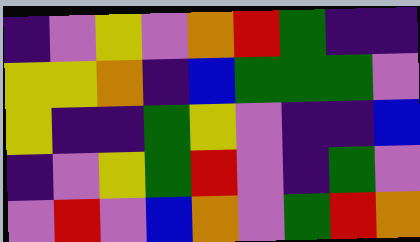[["indigo", "violet", "yellow", "violet", "orange", "red", "green", "indigo", "indigo"], ["yellow", "yellow", "orange", "indigo", "blue", "green", "green", "green", "violet"], ["yellow", "indigo", "indigo", "green", "yellow", "violet", "indigo", "indigo", "blue"], ["indigo", "violet", "yellow", "green", "red", "violet", "indigo", "green", "violet"], ["violet", "red", "violet", "blue", "orange", "violet", "green", "red", "orange"]]